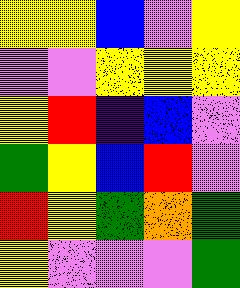[["yellow", "yellow", "blue", "violet", "yellow"], ["violet", "violet", "yellow", "yellow", "yellow"], ["yellow", "red", "indigo", "blue", "violet"], ["green", "yellow", "blue", "red", "violet"], ["red", "yellow", "green", "orange", "green"], ["yellow", "violet", "violet", "violet", "green"]]